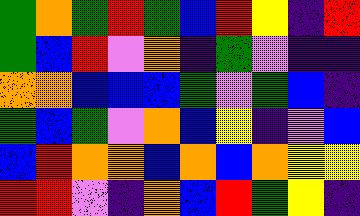[["green", "orange", "green", "red", "green", "blue", "red", "yellow", "indigo", "red"], ["green", "blue", "red", "violet", "orange", "indigo", "green", "violet", "indigo", "indigo"], ["orange", "orange", "blue", "blue", "blue", "green", "violet", "green", "blue", "indigo"], ["green", "blue", "green", "violet", "orange", "blue", "yellow", "indigo", "violet", "blue"], ["blue", "red", "orange", "orange", "blue", "orange", "blue", "orange", "yellow", "yellow"], ["red", "red", "violet", "indigo", "orange", "blue", "red", "green", "yellow", "indigo"]]